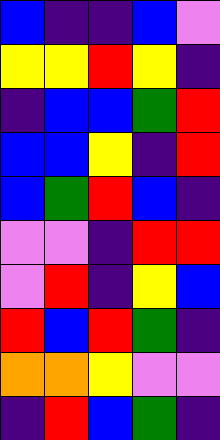[["blue", "indigo", "indigo", "blue", "violet"], ["yellow", "yellow", "red", "yellow", "indigo"], ["indigo", "blue", "blue", "green", "red"], ["blue", "blue", "yellow", "indigo", "red"], ["blue", "green", "red", "blue", "indigo"], ["violet", "violet", "indigo", "red", "red"], ["violet", "red", "indigo", "yellow", "blue"], ["red", "blue", "red", "green", "indigo"], ["orange", "orange", "yellow", "violet", "violet"], ["indigo", "red", "blue", "green", "indigo"]]